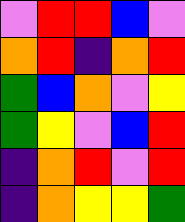[["violet", "red", "red", "blue", "violet"], ["orange", "red", "indigo", "orange", "red"], ["green", "blue", "orange", "violet", "yellow"], ["green", "yellow", "violet", "blue", "red"], ["indigo", "orange", "red", "violet", "red"], ["indigo", "orange", "yellow", "yellow", "green"]]